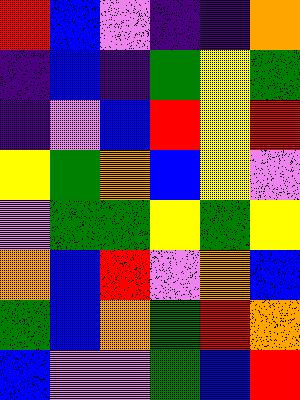[["red", "blue", "violet", "indigo", "indigo", "orange"], ["indigo", "blue", "indigo", "green", "yellow", "green"], ["indigo", "violet", "blue", "red", "yellow", "red"], ["yellow", "green", "orange", "blue", "yellow", "violet"], ["violet", "green", "green", "yellow", "green", "yellow"], ["orange", "blue", "red", "violet", "orange", "blue"], ["green", "blue", "orange", "green", "red", "orange"], ["blue", "violet", "violet", "green", "blue", "red"]]